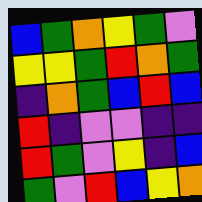[["blue", "green", "orange", "yellow", "green", "violet"], ["yellow", "yellow", "green", "red", "orange", "green"], ["indigo", "orange", "green", "blue", "red", "blue"], ["red", "indigo", "violet", "violet", "indigo", "indigo"], ["red", "green", "violet", "yellow", "indigo", "blue"], ["green", "violet", "red", "blue", "yellow", "orange"]]